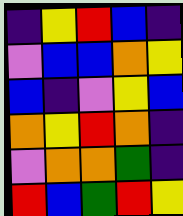[["indigo", "yellow", "red", "blue", "indigo"], ["violet", "blue", "blue", "orange", "yellow"], ["blue", "indigo", "violet", "yellow", "blue"], ["orange", "yellow", "red", "orange", "indigo"], ["violet", "orange", "orange", "green", "indigo"], ["red", "blue", "green", "red", "yellow"]]